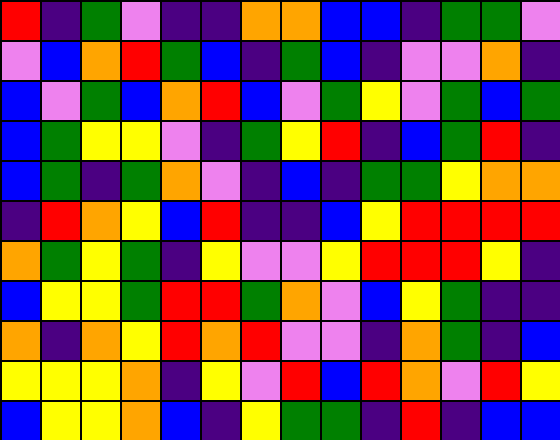[["red", "indigo", "green", "violet", "indigo", "indigo", "orange", "orange", "blue", "blue", "indigo", "green", "green", "violet"], ["violet", "blue", "orange", "red", "green", "blue", "indigo", "green", "blue", "indigo", "violet", "violet", "orange", "indigo"], ["blue", "violet", "green", "blue", "orange", "red", "blue", "violet", "green", "yellow", "violet", "green", "blue", "green"], ["blue", "green", "yellow", "yellow", "violet", "indigo", "green", "yellow", "red", "indigo", "blue", "green", "red", "indigo"], ["blue", "green", "indigo", "green", "orange", "violet", "indigo", "blue", "indigo", "green", "green", "yellow", "orange", "orange"], ["indigo", "red", "orange", "yellow", "blue", "red", "indigo", "indigo", "blue", "yellow", "red", "red", "red", "red"], ["orange", "green", "yellow", "green", "indigo", "yellow", "violet", "violet", "yellow", "red", "red", "red", "yellow", "indigo"], ["blue", "yellow", "yellow", "green", "red", "red", "green", "orange", "violet", "blue", "yellow", "green", "indigo", "indigo"], ["orange", "indigo", "orange", "yellow", "red", "orange", "red", "violet", "violet", "indigo", "orange", "green", "indigo", "blue"], ["yellow", "yellow", "yellow", "orange", "indigo", "yellow", "violet", "red", "blue", "red", "orange", "violet", "red", "yellow"], ["blue", "yellow", "yellow", "orange", "blue", "indigo", "yellow", "green", "green", "indigo", "red", "indigo", "blue", "blue"]]